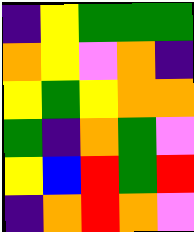[["indigo", "yellow", "green", "green", "green"], ["orange", "yellow", "violet", "orange", "indigo"], ["yellow", "green", "yellow", "orange", "orange"], ["green", "indigo", "orange", "green", "violet"], ["yellow", "blue", "red", "green", "red"], ["indigo", "orange", "red", "orange", "violet"]]